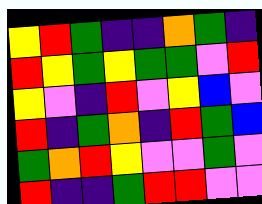[["yellow", "red", "green", "indigo", "indigo", "orange", "green", "indigo"], ["red", "yellow", "green", "yellow", "green", "green", "violet", "red"], ["yellow", "violet", "indigo", "red", "violet", "yellow", "blue", "violet"], ["red", "indigo", "green", "orange", "indigo", "red", "green", "blue"], ["green", "orange", "red", "yellow", "violet", "violet", "green", "violet"], ["red", "indigo", "indigo", "green", "red", "red", "violet", "violet"]]